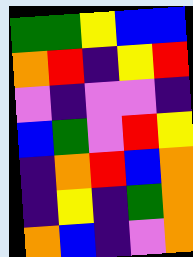[["green", "green", "yellow", "blue", "blue"], ["orange", "red", "indigo", "yellow", "red"], ["violet", "indigo", "violet", "violet", "indigo"], ["blue", "green", "violet", "red", "yellow"], ["indigo", "orange", "red", "blue", "orange"], ["indigo", "yellow", "indigo", "green", "orange"], ["orange", "blue", "indigo", "violet", "orange"]]